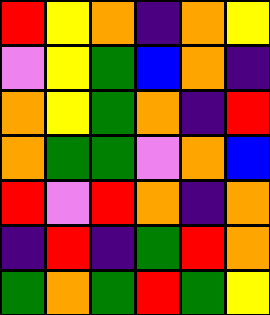[["red", "yellow", "orange", "indigo", "orange", "yellow"], ["violet", "yellow", "green", "blue", "orange", "indigo"], ["orange", "yellow", "green", "orange", "indigo", "red"], ["orange", "green", "green", "violet", "orange", "blue"], ["red", "violet", "red", "orange", "indigo", "orange"], ["indigo", "red", "indigo", "green", "red", "orange"], ["green", "orange", "green", "red", "green", "yellow"]]